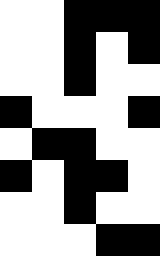[["white", "white", "black", "black", "black"], ["white", "white", "black", "white", "black"], ["white", "white", "black", "white", "white"], ["black", "white", "white", "white", "black"], ["white", "black", "black", "white", "white"], ["black", "white", "black", "black", "white"], ["white", "white", "black", "white", "white"], ["white", "white", "white", "black", "black"]]